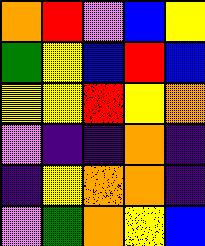[["orange", "red", "violet", "blue", "yellow"], ["green", "yellow", "blue", "red", "blue"], ["yellow", "yellow", "red", "yellow", "orange"], ["violet", "indigo", "indigo", "orange", "indigo"], ["indigo", "yellow", "orange", "orange", "indigo"], ["violet", "green", "orange", "yellow", "blue"]]